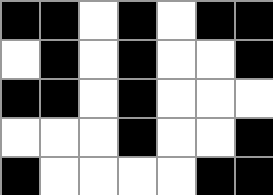[["black", "black", "white", "black", "white", "black", "black"], ["white", "black", "white", "black", "white", "white", "black"], ["black", "black", "white", "black", "white", "white", "white"], ["white", "white", "white", "black", "white", "white", "black"], ["black", "white", "white", "white", "white", "black", "black"]]